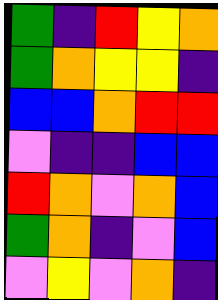[["green", "indigo", "red", "yellow", "orange"], ["green", "orange", "yellow", "yellow", "indigo"], ["blue", "blue", "orange", "red", "red"], ["violet", "indigo", "indigo", "blue", "blue"], ["red", "orange", "violet", "orange", "blue"], ["green", "orange", "indigo", "violet", "blue"], ["violet", "yellow", "violet", "orange", "indigo"]]